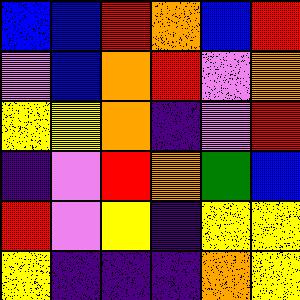[["blue", "blue", "red", "orange", "blue", "red"], ["violet", "blue", "orange", "red", "violet", "orange"], ["yellow", "yellow", "orange", "indigo", "violet", "red"], ["indigo", "violet", "red", "orange", "green", "blue"], ["red", "violet", "yellow", "indigo", "yellow", "yellow"], ["yellow", "indigo", "indigo", "indigo", "orange", "yellow"]]